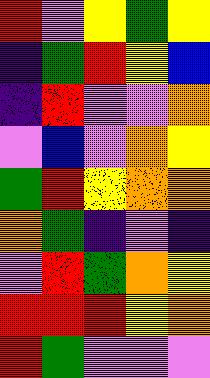[["red", "violet", "yellow", "green", "yellow"], ["indigo", "green", "red", "yellow", "blue"], ["indigo", "red", "violet", "violet", "orange"], ["violet", "blue", "violet", "orange", "yellow"], ["green", "red", "yellow", "orange", "orange"], ["orange", "green", "indigo", "violet", "indigo"], ["violet", "red", "green", "orange", "yellow"], ["red", "red", "red", "yellow", "orange"], ["red", "green", "violet", "violet", "violet"]]